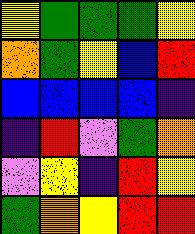[["yellow", "green", "green", "green", "yellow"], ["orange", "green", "yellow", "blue", "red"], ["blue", "blue", "blue", "blue", "indigo"], ["indigo", "red", "violet", "green", "orange"], ["violet", "yellow", "indigo", "red", "yellow"], ["green", "orange", "yellow", "red", "red"]]